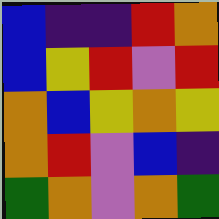[["blue", "indigo", "indigo", "red", "orange"], ["blue", "yellow", "red", "violet", "red"], ["orange", "blue", "yellow", "orange", "yellow"], ["orange", "red", "violet", "blue", "indigo"], ["green", "orange", "violet", "orange", "green"]]